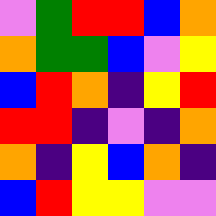[["violet", "green", "red", "red", "blue", "orange"], ["orange", "green", "green", "blue", "violet", "yellow"], ["blue", "red", "orange", "indigo", "yellow", "red"], ["red", "red", "indigo", "violet", "indigo", "orange"], ["orange", "indigo", "yellow", "blue", "orange", "indigo"], ["blue", "red", "yellow", "yellow", "violet", "violet"]]